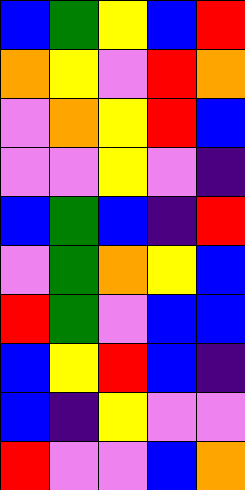[["blue", "green", "yellow", "blue", "red"], ["orange", "yellow", "violet", "red", "orange"], ["violet", "orange", "yellow", "red", "blue"], ["violet", "violet", "yellow", "violet", "indigo"], ["blue", "green", "blue", "indigo", "red"], ["violet", "green", "orange", "yellow", "blue"], ["red", "green", "violet", "blue", "blue"], ["blue", "yellow", "red", "blue", "indigo"], ["blue", "indigo", "yellow", "violet", "violet"], ["red", "violet", "violet", "blue", "orange"]]